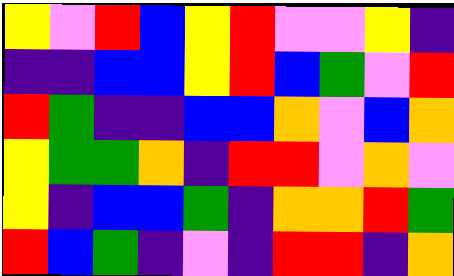[["yellow", "violet", "red", "blue", "yellow", "red", "violet", "violet", "yellow", "indigo"], ["indigo", "indigo", "blue", "blue", "yellow", "red", "blue", "green", "violet", "red"], ["red", "green", "indigo", "indigo", "blue", "blue", "orange", "violet", "blue", "orange"], ["yellow", "green", "green", "orange", "indigo", "red", "red", "violet", "orange", "violet"], ["yellow", "indigo", "blue", "blue", "green", "indigo", "orange", "orange", "red", "green"], ["red", "blue", "green", "indigo", "violet", "indigo", "red", "red", "indigo", "orange"]]